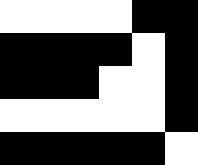[["white", "white", "white", "white", "black", "black"], ["black", "black", "black", "black", "white", "black"], ["black", "black", "black", "white", "white", "black"], ["white", "white", "white", "white", "white", "black"], ["black", "black", "black", "black", "black", "white"]]